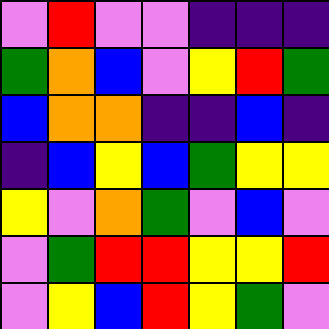[["violet", "red", "violet", "violet", "indigo", "indigo", "indigo"], ["green", "orange", "blue", "violet", "yellow", "red", "green"], ["blue", "orange", "orange", "indigo", "indigo", "blue", "indigo"], ["indigo", "blue", "yellow", "blue", "green", "yellow", "yellow"], ["yellow", "violet", "orange", "green", "violet", "blue", "violet"], ["violet", "green", "red", "red", "yellow", "yellow", "red"], ["violet", "yellow", "blue", "red", "yellow", "green", "violet"]]